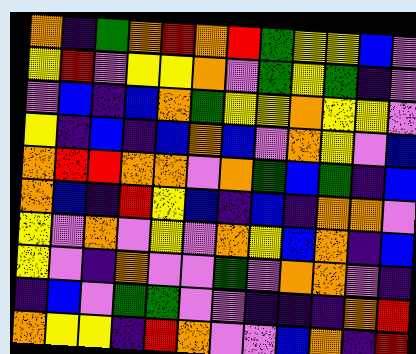[["orange", "indigo", "green", "orange", "red", "orange", "red", "green", "yellow", "yellow", "blue", "violet"], ["yellow", "red", "violet", "yellow", "yellow", "orange", "violet", "green", "yellow", "green", "indigo", "violet"], ["violet", "blue", "indigo", "blue", "orange", "green", "yellow", "yellow", "orange", "yellow", "yellow", "violet"], ["yellow", "indigo", "blue", "indigo", "blue", "orange", "blue", "violet", "orange", "yellow", "violet", "blue"], ["orange", "red", "red", "orange", "orange", "violet", "orange", "green", "blue", "green", "indigo", "blue"], ["orange", "blue", "indigo", "red", "yellow", "blue", "indigo", "blue", "indigo", "orange", "orange", "violet"], ["yellow", "violet", "orange", "violet", "yellow", "violet", "orange", "yellow", "blue", "orange", "indigo", "blue"], ["yellow", "violet", "indigo", "orange", "violet", "violet", "green", "violet", "orange", "orange", "violet", "indigo"], ["indigo", "blue", "violet", "green", "green", "violet", "violet", "indigo", "indigo", "indigo", "orange", "red"], ["orange", "yellow", "yellow", "indigo", "red", "orange", "violet", "violet", "blue", "orange", "indigo", "red"]]